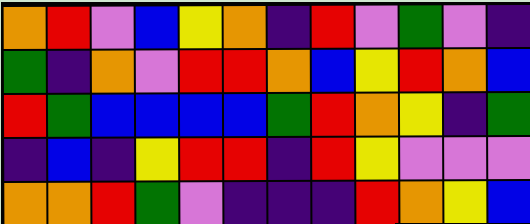[["orange", "red", "violet", "blue", "yellow", "orange", "indigo", "red", "violet", "green", "violet", "indigo"], ["green", "indigo", "orange", "violet", "red", "red", "orange", "blue", "yellow", "red", "orange", "blue"], ["red", "green", "blue", "blue", "blue", "blue", "green", "red", "orange", "yellow", "indigo", "green"], ["indigo", "blue", "indigo", "yellow", "red", "red", "indigo", "red", "yellow", "violet", "violet", "violet"], ["orange", "orange", "red", "green", "violet", "indigo", "indigo", "indigo", "red", "orange", "yellow", "blue"]]